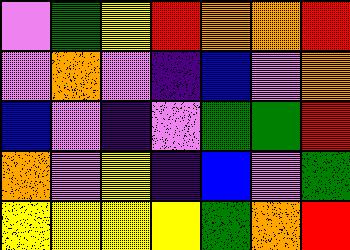[["violet", "green", "yellow", "red", "orange", "orange", "red"], ["violet", "orange", "violet", "indigo", "blue", "violet", "orange"], ["blue", "violet", "indigo", "violet", "green", "green", "red"], ["orange", "violet", "yellow", "indigo", "blue", "violet", "green"], ["yellow", "yellow", "yellow", "yellow", "green", "orange", "red"]]